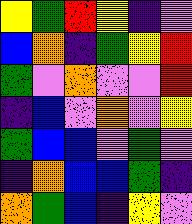[["yellow", "green", "red", "yellow", "indigo", "violet"], ["blue", "orange", "indigo", "green", "yellow", "red"], ["green", "violet", "orange", "violet", "violet", "red"], ["indigo", "blue", "violet", "orange", "violet", "yellow"], ["green", "blue", "blue", "violet", "green", "violet"], ["indigo", "orange", "blue", "blue", "green", "indigo"], ["orange", "green", "blue", "indigo", "yellow", "violet"]]